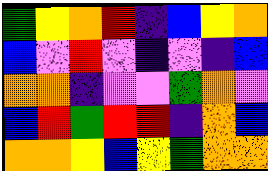[["green", "yellow", "orange", "red", "indigo", "blue", "yellow", "orange"], ["blue", "violet", "red", "violet", "indigo", "violet", "indigo", "blue"], ["orange", "orange", "indigo", "violet", "violet", "green", "orange", "violet"], ["blue", "red", "green", "red", "red", "indigo", "orange", "blue"], ["orange", "orange", "yellow", "blue", "yellow", "green", "orange", "orange"]]